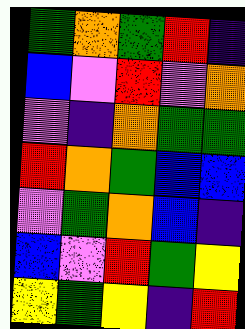[["green", "orange", "green", "red", "indigo"], ["blue", "violet", "red", "violet", "orange"], ["violet", "indigo", "orange", "green", "green"], ["red", "orange", "green", "blue", "blue"], ["violet", "green", "orange", "blue", "indigo"], ["blue", "violet", "red", "green", "yellow"], ["yellow", "green", "yellow", "indigo", "red"]]